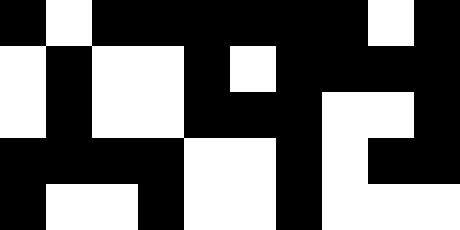[["black", "white", "black", "black", "black", "black", "black", "black", "white", "black"], ["white", "black", "white", "white", "black", "white", "black", "black", "black", "black"], ["white", "black", "white", "white", "black", "black", "black", "white", "white", "black"], ["black", "black", "black", "black", "white", "white", "black", "white", "black", "black"], ["black", "white", "white", "black", "white", "white", "black", "white", "white", "white"]]